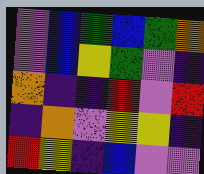[["violet", "blue", "green", "blue", "green", "orange"], ["violet", "blue", "yellow", "green", "violet", "indigo"], ["orange", "indigo", "indigo", "red", "violet", "red"], ["indigo", "orange", "violet", "yellow", "yellow", "indigo"], ["red", "yellow", "indigo", "blue", "violet", "violet"]]